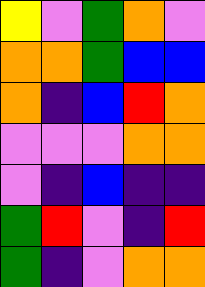[["yellow", "violet", "green", "orange", "violet"], ["orange", "orange", "green", "blue", "blue"], ["orange", "indigo", "blue", "red", "orange"], ["violet", "violet", "violet", "orange", "orange"], ["violet", "indigo", "blue", "indigo", "indigo"], ["green", "red", "violet", "indigo", "red"], ["green", "indigo", "violet", "orange", "orange"]]